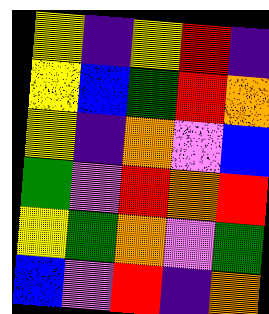[["yellow", "indigo", "yellow", "red", "indigo"], ["yellow", "blue", "green", "red", "orange"], ["yellow", "indigo", "orange", "violet", "blue"], ["green", "violet", "red", "orange", "red"], ["yellow", "green", "orange", "violet", "green"], ["blue", "violet", "red", "indigo", "orange"]]